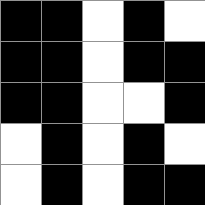[["black", "black", "white", "black", "white"], ["black", "black", "white", "black", "black"], ["black", "black", "white", "white", "black"], ["white", "black", "white", "black", "white"], ["white", "black", "white", "black", "black"]]